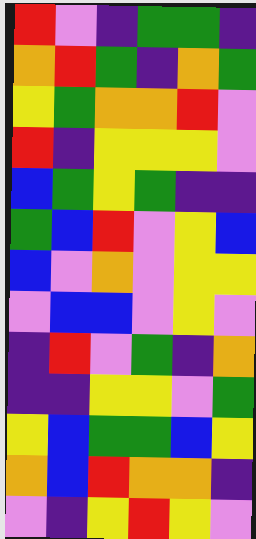[["red", "violet", "indigo", "green", "green", "indigo"], ["orange", "red", "green", "indigo", "orange", "green"], ["yellow", "green", "orange", "orange", "red", "violet"], ["red", "indigo", "yellow", "yellow", "yellow", "violet"], ["blue", "green", "yellow", "green", "indigo", "indigo"], ["green", "blue", "red", "violet", "yellow", "blue"], ["blue", "violet", "orange", "violet", "yellow", "yellow"], ["violet", "blue", "blue", "violet", "yellow", "violet"], ["indigo", "red", "violet", "green", "indigo", "orange"], ["indigo", "indigo", "yellow", "yellow", "violet", "green"], ["yellow", "blue", "green", "green", "blue", "yellow"], ["orange", "blue", "red", "orange", "orange", "indigo"], ["violet", "indigo", "yellow", "red", "yellow", "violet"]]